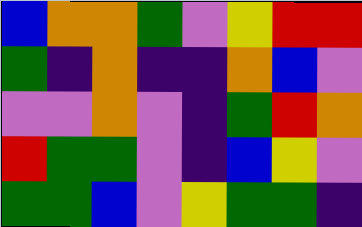[["blue", "orange", "orange", "green", "violet", "yellow", "red", "red"], ["green", "indigo", "orange", "indigo", "indigo", "orange", "blue", "violet"], ["violet", "violet", "orange", "violet", "indigo", "green", "red", "orange"], ["red", "green", "green", "violet", "indigo", "blue", "yellow", "violet"], ["green", "green", "blue", "violet", "yellow", "green", "green", "indigo"]]